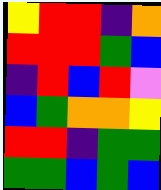[["yellow", "red", "red", "indigo", "orange"], ["red", "red", "red", "green", "blue"], ["indigo", "red", "blue", "red", "violet"], ["blue", "green", "orange", "orange", "yellow"], ["red", "red", "indigo", "green", "green"], ["green", "green", "blue", "green", "blue"]]